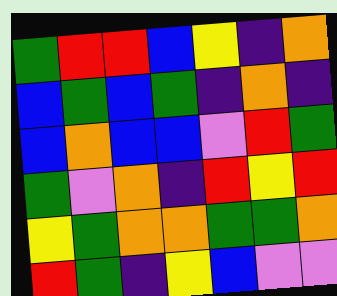[["green", "red", "red", "blue", "yellow", "indigo", "orange"], ["blue", "green", "blue", "green", "indigo", "orange", "indigo"], ["blue", "orange", "blue", "blue", "violet", "red", "green"], ["green", "violet", "orange", "indigo", "red", "yellow", "red"], ["yellow", "green", "orange", "orange", "green", "green", "orange"], ["red", "green", "indigo", "yellow", "blue", "violet", "violet"]]